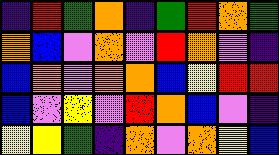[["indigo", "red", "green", "orange", "indigo", "green", "red", "orange", "green"], ["orange", "blue", "violet", "orange", "violet", "red", "orange", "violet", "indigo"], ["blue", "orange", "violet", "orange", "orange", "blue", "yellow", "red", "red"], ["blue", "violet", "yellow", "violet", "red", "orange", "blue", "violet", "indigo"], ["yellow", "yellow", "green", "indigo", "orange", "violet", "orange", "yellow", "blue"]]